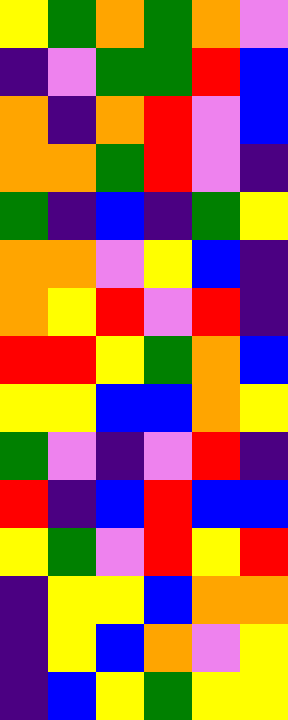[["yellow", "green", "orange", "green", "orange", "violet"], ["indigo", "violet", "green", "green", "red", "blue"], ["orange", "indigo", "orange", "red", "violet", "blue"], ["orange", "orange", "green", "red", "violet", "indigo"], ["green", "indigo", "blue", "indigo", "green", "yellow"], ["orange", "orange", "violet", "yellow", "blue", "indigo"], ["orange", "yellow", "red", "violet", "red", "indigo"], ["red", "red", "yellow", "green", "orange", "blue"], ["yellow", "yellow", "blue", "blue", "orange", "yellow"], ["green", "violet", "indigo", "violet", "red", "indigo"], ["red", "indigo", "blue", "red", "blue", "blue"], ["yellow", "green", "violet", "red", "yellow", "red"], ["indigo", "yellow", "yellow", "blue", "orange", "orange"], ["indigo", "yellow", "blue", "orange", "violet", "yellow"], ["indigo", "blue", "yellow", "green", "yellow", "yellow"]]